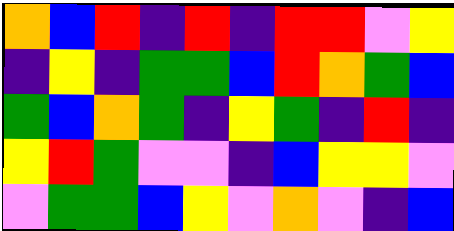[["orange", "blue", "red", "indigo", "red", "indigo", "red", "red", "violet", "yellow"], ["indigo", "yellow", "indigo", "green", "green", "blue", "red", "orange", "green", "blue"], ["green", "blue", "orange", "green", "indigo", "yellow", "green", "indigo", "red", "indigo"], ["yellow", "red", "green", "violet", "violet", "indigo", "blue", "yellow", "yellow", "violet"], ["violet", "green", "green", "blue", "yellow", "violet", "orange", "violet", "indigo", "blue"]]